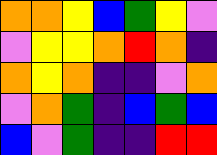[["orange", "orange", "yellow", "blue", "green", "yellow", "violet"], ["violet", "yellow", "yellow", "orange", "red", "orange", "indigo"], ["orange", "yellow", "orange", "indigo", "indigo", "violet", "orange"], ["violet", "orange", "green", "indigo", "blue", "green", "blue"], ["blue", "violet", "green", "indigo", "indigo", "red", "red"]]